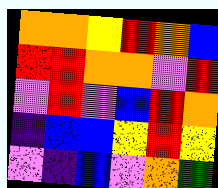[["orange", "orange", "yellow", "red", "orange", "blue"], ["red", "red", "orange", "orange", "violet", "red"], ["violet", "red", "violet", "blue", "red", "orange"], ["indigo", "blue", "blue", "yellow", "red", "yellow"], ["violet", "indigo", "blue", "violet", "orange", "green"]]